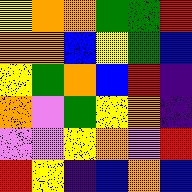[["yellow", "orange", "orange", "green", "green", "red"], ["orange", "orange", "blue", "yellow", "green", "blue"], ["yellow", "green", "orange", "blue", "red", "indigo"], ["orange", "violet", "green", "yellow", "orange", "indigo"], ["violet", "violet", "yellow", "orange", "violet", "red"], ["red", "yellow", "indigo", "blue", "orange", "blue"]]